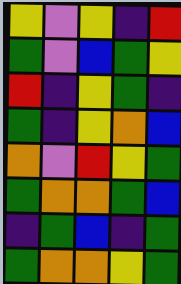[["yellow", "violet", "yellow", "indigo", "red"], ["green", "violet", "blue", "green", "yellow"], ["red", "indigo", "yellow", "green", "indigo"], ["green", "indigo", "yellow", "orange", "blue"], ["orange", "violet", "red", "yellow", "green"], ["green", "orange", "orange", "green", "blue"], ["indigo", "green", "blue", "indigo", "green"], ["green", "orange", "orange", "yellow", "green"]]